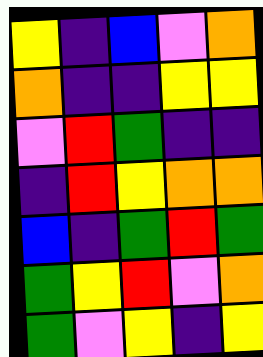[["yellow", "indigo", "blue", "violet", "orange"], ["orange", "indigo", "indigo", "yellow", "yellow"], ["violet", "red", "green", "indigo", "indigo"], ["indigo", "red", "yellow", "orange", "orange"], ["blue", "indigo", "green", "red", "green"], ["green", "yellow", "red", "violet", "orange"], ["green", "violet", "yellow", "indigo", "yellow"]]